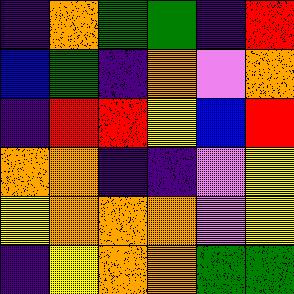[["indigo", "orange", "green", "green", "indigo", "red"], ["blue", "green", "indigo", "orange", "violet", "orange"], ["indigo", "red", "red", "yellow", "blue", "red"], ["orange", "orange", "indigo", "indigo", "violet", "yellow"], ["yellow", "orange", "orange", "orange", "violet", "yellow"], ["indigo", "yellow", "orange", "orange", "green", "green"]]